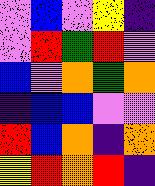[["violet", "blue", "violet", "yellow", "indigo"], ["violet", "red", "green", "red", "violet"], ["blue", "violet", "orange", "green", "orange"], ["indigo", "blue", "blue", "violet", "violet"], ["red", "blue", "orange", "indigo", "orange"], ["yellow", "red", "orange", "red", "indigo"]]